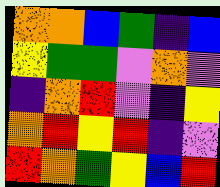[["orange", "orange", "blue", "green", "indigo", "blue"], ["yellow", "green", "green", "violet", "orange", "violet"], ["indigo", "orange", "red", "violet", "indigo", "yellow"], ["orange", "red", "yellow", "red", "indigo", "violet"], ["red", "orange", "green", "yellow", "blue", "red"]]